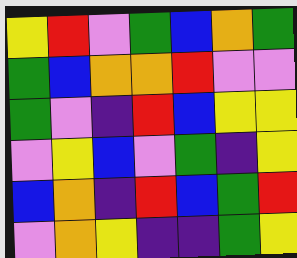[["yellow", "red", "violet", "green", "blue", "orange", "green"], ["green", "blue", "orange", "orange", "red", "violet", "violet"], ["green", "violet", "indigo", "red", "blue", "yellow", "yellow"], ["violet", "yellow", "blue", "violet", "green", "indigo", "yellow"], ["blue", "orange", "indigo", "red", "blue", "green", "red"], ["violet", "orange", "yellow", "indigo", "indigo", "green", "yellow"]]